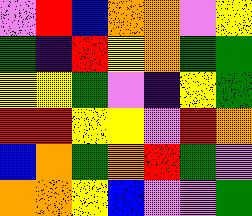[["violet", "red", "blue", "orange", "orange", "violet", "yellow"], ["green", "indigo", "red", "yellow", "orange", "green", "green"], ["yellow", "yellow", "green", "violet", "indigo", "yellow", "green"], ["red", "red", "yellow", "yellow", "violet", "red", "orange"], ["blue", "orange", "green", "orange", "red", "green", "violet"], ["orange", "orange", "yellow", "blue", "violet", "violet", "green"]]